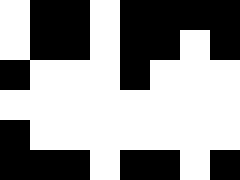[["white", "black", "black", "white", "black", "black", "black", "black"], ["white", "black", "black", "white", "black", "black", "white", "black"], ["black", "white", "white", "white", "black", "white", "white", "white"], ["white", "white", "white", "white", "white", "white", "white", "white"], ["black", "white", "white", "white", "white", "white", "white", "white"], ["black", "black", "black", "white", "black", "black", "white", "black"]]